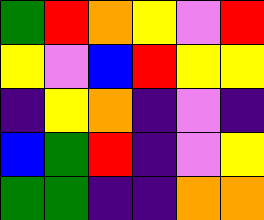[["green", "red", "orange", "yellow", "violet", "red"], ["yellow", "violet", "blue", "red", "yellow", "yellow"], ["indigo", "yellow", "orange", "indigo", "violet", "indigo"], ["blue", "green", "red", "indigo", "violet", "yellow"], ["green", "green", "indigo", "indigo", "orange", "orange"]]